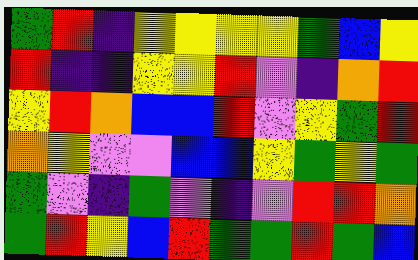[["green", "red", "indigo", "yellow", "yellow", "yellow", "yellow", "green", "blue", "yellow"], ["red", "indigo", "indigo", "yellow", "yellow", "red", "violet", "indigo", "orange", "red"], ["yellow", "red", "orange", "blue", "blue", "red", "violet", "yellow", "green", "red"], ["orange", "yellow", "violet", "violet", "blue", "blue", "yellow", "green", "yellow", "green"], ["green", "violet", "indigo", "green", "violet", "indigo", "violet", "red", "red", "orange"], ["green", "red", "yellow", "blue", "red", "green", "green", "red", "green", "blue"]]